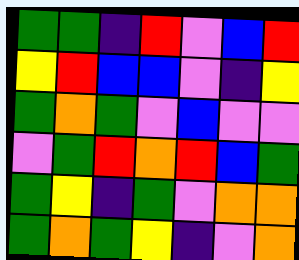[["green", "green", "indigo", "red", "violet", "blue", "red"], ["yellow", "red", "blue", "blue", "violet", "indigo", "yellow"], ["green", "orange", "green", "violet", "blue", "violet", "violet"], ["violet", "green", "red", "orange", "red", "blue", "green"], ["green", "yellow", "indigo", "green", "violet", "orange", "orange"], ["green", "orange", "green", "yellow", "indigo", "violet", "orange"]]